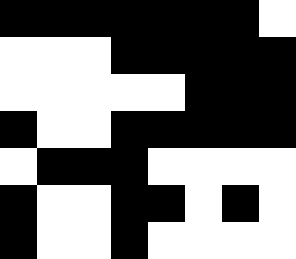[["black", "black", "black", "black", "black", "black", "black", "white"], ["white", "white", "white", "black", "black", "black", "black", "black"], ["white", "white", "white", "white", "white", "black", "black", "black"], ["black", "white", "white", "black", "black", "black", "black", "black"], ["white", "black", "black", "black", "white", "white", "white", "white"], ["black", "white", "white", "black", "black", "white", "black", "white"], ["black", "white", "white", "black", "white", "white", "white", "white"]]